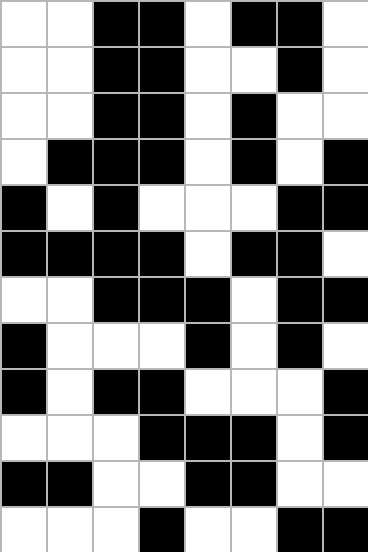[["white", "white", "black", "black", "white", "black", "black", "white"], ["white", "white", "black", "black", "white", "white", "black", "white"], ["white", "white", "black", "black", "white", "black", "white", "white"], ["white", "black", "black", "black", "white", "black", "white", "black"], ["black", "white", "black", "white", "white", "white", "black", "black"], ["black", "black", "black", "black", "white", "black", "black", "white"], ["white", "white", "black", "black", "black", "white", "black", "black"], ["black", "white", "white", "white", "black", "white", "black", "white"], ["black", "white", "black", "black", "white", "white", "white", "black"], ["white", "white", "white", "black", "black", "black", "white", "black"], ["black", "black", "white", "white", "black", "black", "white", "white"], ["white", "white", "white", "black", "white", "white", "black", "black"]]